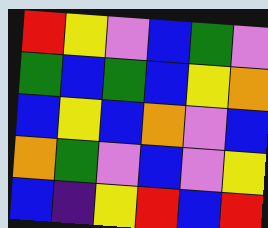[["red", "yellow", "violet", "blue", "green", "violet"], ["green", "blue", "green", "blue", "yellow", "orange"], ["blue", "yellow", "blue", "orange", "violet", "blue"], ["orange", "green", "violet", "blue", "violet", "yellow"], ["blue", "indigo", "yellow", "red", "blue", "red"]]